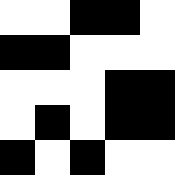[["white", "white", "black", "black", "white"], ["black", "black", "white", "white", "white"], ["white", "white", "white", "black", "black"], ["white", "black", "white", "black", "black"], ["black", "white", "black", "white", "white"]]